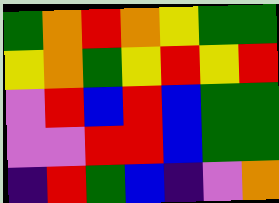[["green", "orange", "red", "orange", "yellow", "green", "green"], ["yellow", "orange", "green", "yellow", "red", "yellow", "red"], ["violet", "red", "blue", "red", "blue", "green", "green"], ["violet", "violet", "red", "red", "blue", "green", "green"], ["indigo", "red", "green", "blue", "indigo", "violet", "orange"]]